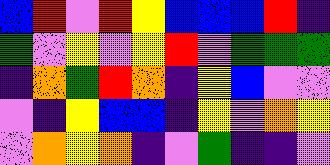[["blue", "red", "violet", "red", "yellow", "blue", "blue", "blue", "red", "indigo"], ["green", "violet", "yellow", "violet", "yellow", "red", "violet", "green", "green", "green"], ["indigo", "orange", "green", "red", "orange", "indigo", "yellow", "blue", "violet", "violet"], ["violet", "indigo", "yellow", "blue", "blue", "indigo", "yellow", "violet", "orange", "yellow"], ["violet", "orange", "yellow", "orange", "indigo", "violet", "green", "indigo", "indigo", "violet"]]